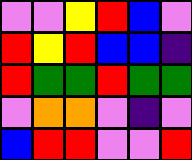[["violet", "violet", "yellow", "red", "blue", "violet"], ["red", "yellow", "red", "blue", "blue", "indigo"], ["red", "green", "green", "red", "green", "green"], ["violet", "orange", "orange", "violet", "indigo", "violet"], ["blue", "red", "red", "violet", "violet", "red"]]